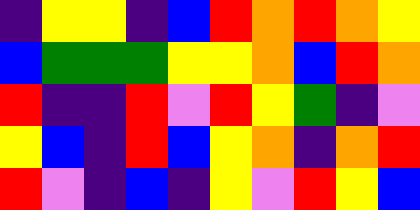[["indigo", "yellow", "yellow", "indigo", "blue", "red", "orange", "red", "orange", "yellow"], ["blue", "green", "green", "green", "yellow", "yellow", "orange", "blue", "red", "orange"], ["red", "indigo", "indigo", "red", "violet", "red", "yellow", "green", "indigo", "violet"], ["yellow", "blue", "indigo", "red", "blue", "yellow", "orange", "indigo", "orange", "red"], ["red", "violet", "indigo", "blue", "indigo", "yellow", "violet", "red", "yellow", "blue"]]